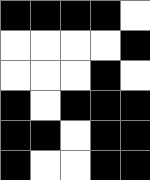[["black", "black", "black", "black", "white"], ["white", "white", "white", "white", "black"], ["white", "white", "white", "black", "white"], ["black", "white", "black", "black", "black"], ["black", "black", "white", "black", "black"], ["black", "white", "white", "black", "black"]]